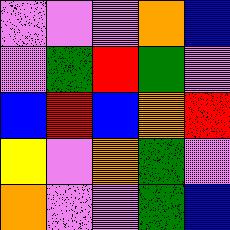[["violet", "violet", "violet", "orange", "blue"], ["violet", "green", "red", "green", "violet"], ["blue", "red", "blue", "orange", "red"], ["yellow", "violet", "orange", "green", "violet"], ["orange", "violet", "violet", "green", "blue"]]